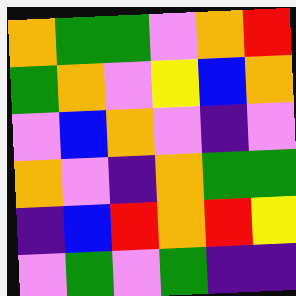[["orange", "green", "green", "violet", "orange", "red"], ["green", "orange", "violet", "yellow", "blue", "orange"], ["violet", "blue", "orange", "violet", "indigo", "violet"], ["orange", "violet", "indigo", "orange", "green", "green"], ["indigo", "blue", "red", "orange", "red", "yellow"], ["violet", "green", "violet", "green", "indigo", "indigo"]]